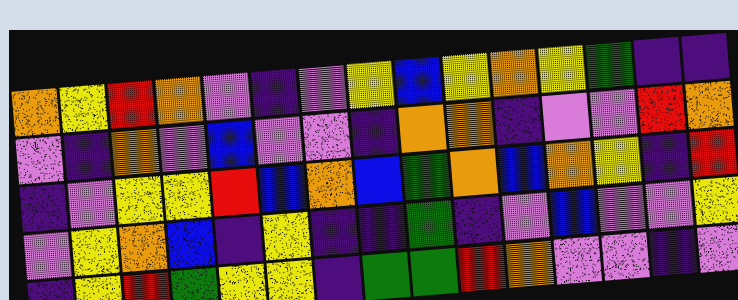[["orange", "yellow", "red", "orange", "violet", "indigo", "violet", "yellow", "blue", "yellow", "orange", "yellow", "green", "indigo", "indigo"], ["violet", "indigo", "orange", "violet", "blue", "violet", "violet", "indigo", "orange", "orange", "indigo", "violet", "violet", "red", "orange"], ["indigo", "violet", "yellow", "yellow", "red", "blue", "orange", "blue", "green", "orange", "blue", "orange", "yellow", "indigo", "red"], ["violet", "yellow", "orange", "blue", "indigo", "yellow", "indigo", "indigo", "green", "indigo", "violet", "blue", "violet", "violet", "yellow"], ["indigo", "yellow", "red", "green", "yellow", "yellow", "indigo", "green", "green", "red", "orange", "violet", "violet", "indigo", "violet"]]